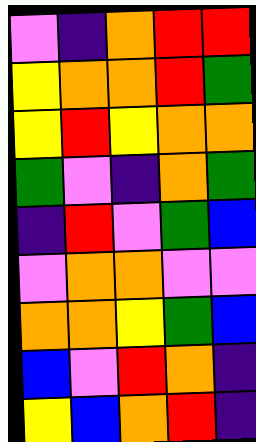[["violet", "indigo", "orange", "red", "red"], ["yellow", "orange", "orange", "red", "green"], ["yellow", "red", "yellow", "orange", "orange"], ["green", "violet", "indigo", "orange", "green"], ["indigo", "red", "violet", "green", "blue"], ["violet", "orange", "orange", "violet", "violet"], ["orange", "orange", "yellow", "green", "blue"], ["blue", "violet", "red", "orange", "indigo"], ["yellow", "blue", "orange", "red", "indigo"]]